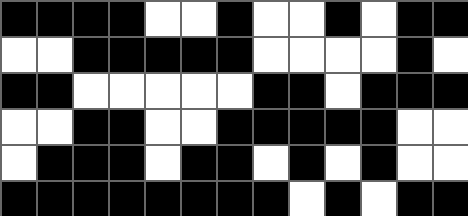[["black", "black", "black", "black", "white", "white", "black", "white", "white", "black", "white", "black", "black"], ["white", "white", "black", "black", "black", "black", "black", "white", "white", "white", "white", "black", "white"], ["black", "black", "white", "white", "white", "white", "white", "black", "black", "white", "black", "black", "black"], ["white", "white", "black", "black", "white", "white", "black", "black", "black", "black", "black", "white", "white"], ["white", "black", "black", "black", "white", "black", "black", "white", "black", "white", "black", "white", "white"], ["black", "black", "black", "black", "black", "black", "black", "black", "white", "black", "white", "black", "black"]]